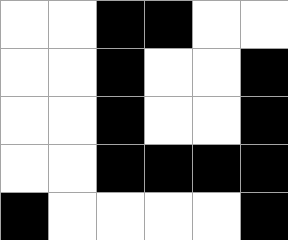[["white", "white", "black", "black", "white", "white"], ["white", "white", "black", "white", "white", "black"], ["white", "white", "black", "white", "white", "black"], ["white", "white", "black", "black", "black", "black"], ["black", "white", "white", "white", "white", "black"]]